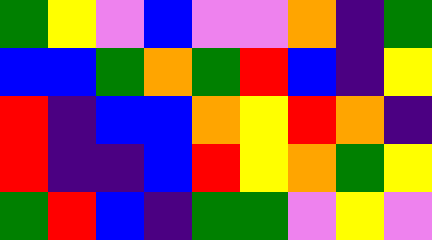[["green", "yellow", "violet", "blue", "violet", "violet", "orange", "indigo", "green"], ["blue", "blue", "green", "orange", "green", "red", "blue", "indigo", "yellow"], ["red", "indigo", "blue", "blue", "orange", "yellow", "red", "orange", "indigo"], ["red", "indigo", "indigo", "blue", "red", "yellow", "orange", "green", "yellow"], ["green", "red", "blue", "indigo", "green", "green", "violet", "yellow", "violet"]]